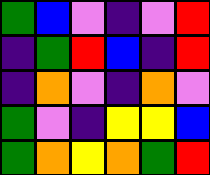[["green", "blue", "violet", "indigo", "violet", "red"], ["indigo", "green", "red", "blue", "indigo", "red"], ["indigo", "orange", "violet", "indigo", "orange", "violet"], ["green", "violet", "indigo", "yellow", "yellow", "blue"], ["green", "orange", "yellow", "orange", "green", "red"]]